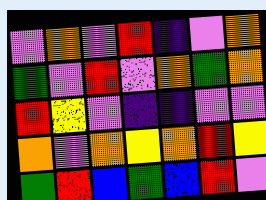[["violet", "orange", "violet", "red", "indigo", "violet", "orange"], ["green", "violet", "red", "violet", "orange", "green", "orange"], ["red", "yellow", "violet", "indigo", "indigo", "violet", "violet"], ["orange", "violet", "orange", "yellow", "orange", "red", "yellow"], ["green", "red", "blue", "green", "blue", "red", "violet"]]